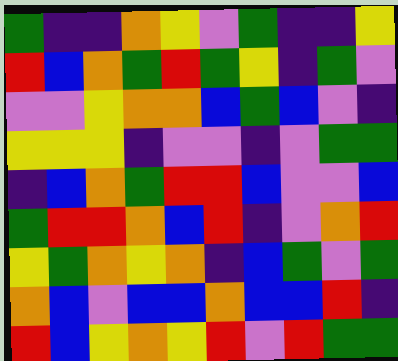[["green", "indigo", "indigo", "orange", "yellow", "violet", "green", "indigo", "indigo", "yellow"], ["red", "blue", "orange", "green", "red", "green", "yellow", "indigo", "green", "violet"], ["violet", "violet", "yellow", "orange", "orange", "blue", "green", "blue", "violet", "indigo"], ["yellow", "yellow", "yellow", "indigo", "violet", "violet", "indigo", "violet", "green", "green"], ["indigo", "blue", "orange", "green", "red", "red", "blue", "violet", "violet", "blue"], ["green", "red", "red", "orange", "blue", "red", "indigo", "violet", "orange", "red"], ["yellow", "green", "orange", "yellow", "orange", "indigo", "blue", "green", "violet", "green"], ["orange", "blue", "violet", "blue", "blue", "orange", "blue", "blue", "red", "indigo"], ["red", "blue", "yellow", "orange", "yellow", "red", "violet", "red", "green", "green"]]